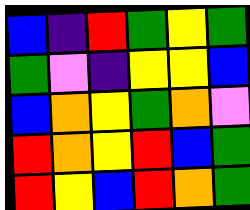[["blue", "indigo", "red", "green", "yellow", "green"], ["green", "violet", "indigo", "yellow", "yellow", "blue"], ["blue", "orange", "yellow", "green", "orange", "violet"], ["red", "orange", "yellow", "red", "blue", "green"], ["red", "yellow", "blue", "red", "orange", "green"]]